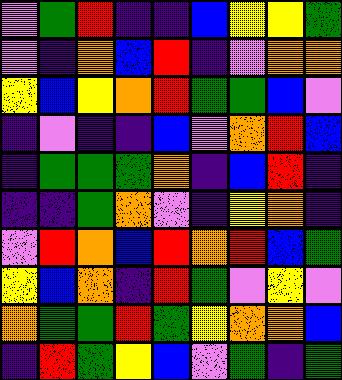[["violet", "green", "red", "indigo", "indigo", "blue", "yellow", "yellow", "green"], ["violet", "indigo", "orange", "blue", "red", "indigo", "violet", "orange", "orange"], ["yellow", "blue", "yellow", "orange", "red", "green", "green", "blue", "violet"], ["indigo", "violet", "indigo", "indigo", "blue", "violet", "orange", "red", "blue"], ["indigo", "green", "green", "green", "orange", "indigo", "blue", "red", "indigo"], ["indigo", "indigo", "green", "orange", "violet", "indigo", "yellow", "orange", "indigo"], ["violet", "red", "orange", "blue", "red", "orange", "red", "blue", "green"], ["yellow", "blue", "orange", "indigo", "red", "green", "violet", "yellow", "violet"], ["orange", "green", "green", "red", "green", "yellow", "orange", "orange", "blue"], ["indigo", "red", "green", "yellow", "blue", "violet", "green", "indigo", "green"]]